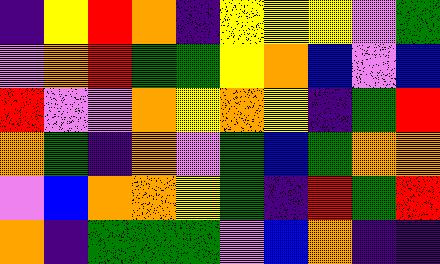[["indigo", "yellow", "red", "orange", "indigo", "yellow", "yellow", "yellow", "violet", "green"], ["violet", "orange", "red", "green", "green", "yellow", "orange", "blue", "violet", "blue"], ["red", "violet", "violet", "orange", "yellow", "orange", "yellow", "indigo", "green", "red"], ["orange", "green", "indigo", "orange", "violet", "green", "blue", "green", "orange", "orange"], ["violet", "blue", "orange", "orange", "yellow", "green", "indigo", "red", "green", "red"], ["orange", "indigo", "green", "green", "green", "violet", "blue", "orange", "indigo", "indigo"]]